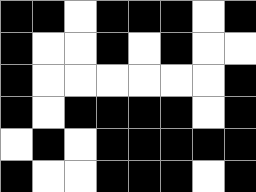[["black", "black", "white", "black", "black", "black", "white", "black"], ["black", "white", "white", "black", "white", "black", "white", "white"], ["black", "white", "white", "white", "white", "white", "white", "black"], ["black", "white", "black", "black", "black", "black", "white", "black"], ["white", "black", "white", "black", "black", "black", "black", "black"], ["black", "white", "white", "black", "black", "black", "white", "black"]]